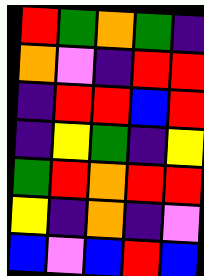[["red", "green", "orange", "green", "indigo"], ["orange", "violet", "indigo", "red", "red"], ["indigo", "red", "red", "blue", "red"], ["indigo", "yellow", "green", "indigo", "yellow"], ["green", "red", "orange", "red", "red"], ["yellow", "indigo", "orange", "indigo", "violet"], ["blue", "violet", "blue", "red", "blue"]]